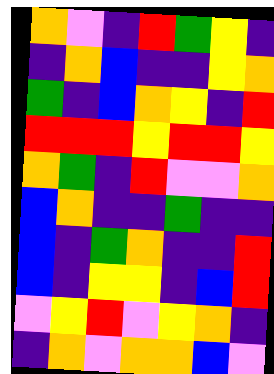[["orange", "violet", "indigo", "red", "green", "yellow", "indigo"], ["indigo", "orange", "blue", "indigo", "indigo", "yellow", "orange"], ["green", "indigo", "blue", "orange", "yellow", "indigo", "red"], ["red", "red", "red", "yellow", "red", "red", "yellow"], ["orange", "green", "indigo", "red", "violet", "violet", "orange"], ["blue", "orange", "indigo", "indigo", "green", "indigo", "indigo"], ["blue", "indigo", "green", "orange", "indigo", "indigo", "red"], ["blue", "indigo", "yellow", "yellow", "indigo", "blue", "red"], ["violet", "yellow", "red", "violet", "yellow", "orange", "indigo"], ["indigo", "orange", "violet", "orange", "orange", "blue", "violet"]]